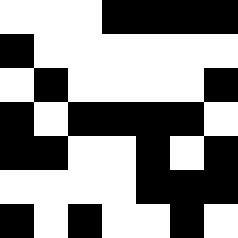[["white", "white", "white", "black", "black", "black", "black"], ["black", "white", "white", "white", "white", "white", "white"], ["white", "black", "white", "white", "white", "white", "black"], ["black", "white", "black", "black", "black", "black", "white"], ["black", "black", "white", "white", "black", "white", "black"], ["white", "white", "white", "white", "black", "black", "black"], ["black", "white", "black", "white", "white", "black", "white"]]